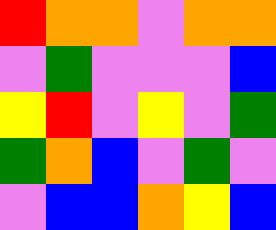[["red", "orange", "orange", "violet", "orange", "orange"], ["violet", "green", "violet", "violet", "violet", "blue"], ["yellow", "red", "violet", "yellow", "violet", "green"], ["green", "orange", "blue", "violet", "green", "violet"], ["violet", "blue", "blue", "orange", "yellow", "blue"]]